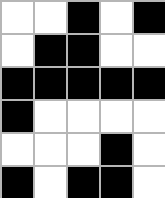[["white", "white", "black", "white", "black"], ["white", "black", "black", "white", "white"], ["black", "black", "black", "black", "black"], ["black", "white", "white", "white", "white"], ["white", "white", "white", "black", "white"], ["black", "white", "black", "black", "white"]]